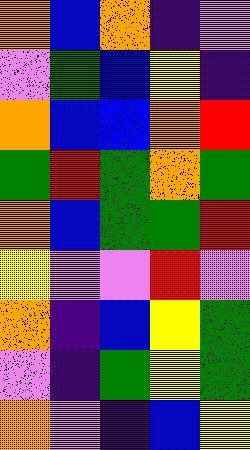[["orange", "blue", "orange", "indigo", "violet"], ["violet", "green", "blue", "yellow", "indigo"], ["orange", "blue", "blue", "orange", "red"], ["green", "red", "green", "orange", "green"], ["orange", "blue", "green", "green", "red"], ["yellow", "violet", "violet", "red", "violet"], ["orange", "indigo", "blue", "yellow", "green"], ["violet", "indigo", "green", "yellow", "green"], ["orange", "violet", "indigo", "blue", "yellow"]]